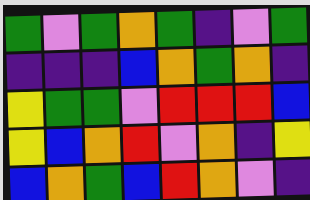[["green", "violet", "green", "orange", "green", "indigo", "violet", "green"], ["indigo", "indigo", "indigo", "blue", "orange", "green", "orange", "indigo"], ["yellow", "green", "green", "violet", "red", "red", "red", "blue"], ["yellow", "blue", "orange", "red", "violet", "orange", "indigo", "yellow"], ["blue", "orange", "green", "blue", "red", "orange", "violet", "indigo"]]